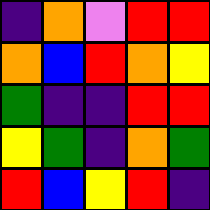[["indigo", "orange", "violet", "red", "red"], ["orange", "blue", "red", "orange", "yellow"], ["green", "indigo", "indigo", "red", "red"], ["yellow", "green", "indigo", "orange", "green"], ["red", "blue", "yellow", "red", "indigo"]]